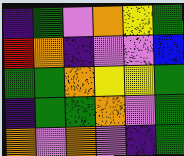[["indigo", "green", "violet", "orange", "yellow", "green"], ["red", "orange", "indigo", "violet", "violet", "blue"], ["green", "green", "orange", "yellow", "yellow", "green"], ["indigo", "green", "green", "orange", "violet", "green"], ["orange", "violet", "orange", "violet", "indigo", "green"]]